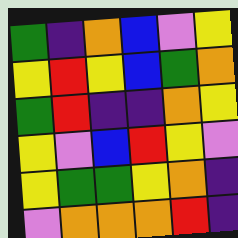[["green", "indigo", "orange", "blue", "violet", "yellow"], ["yellow", "red", "yellow", "blue", "green", "orange"], ["green", "red", "indigo", "indigo", "orange", "yellow"], ["yellow", "violet", "blue", "red", "yellow", "violet"], ["yellow", "green", "green", "yellow", "orange", "indigo"], ["violet", "orange", "orange", "orange", "red", "indigo"]]